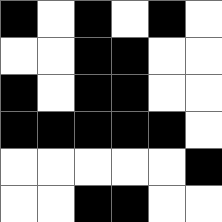[["black", "white", "black", "white", "black", "white"], ["white", "white", "black", "black", "white", "white"], ["black", "white", "black", "black", "white", "white"], ["black", "black", "black", "black", "black", "white"], ["white", "white", "white", "white", "white", "black"], ["white", "white", "black", "black", "white", "white"]]